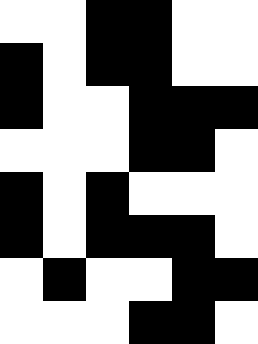[["white", "white", "black", "black", "white", "white"], ["black", "white", "black", "black", "white", "white"], ["black", "white", "white", "black", "black", "black"], ["white", "white", "white", "black", "black", "white"], ["black", "white", "black", "white", "white", "white"], ["black", "white", "black", "black", "black", "white"], ["white", "black", "white", "white", "black", "black"], ["white", "white", "white", "black", "black", "white"]]